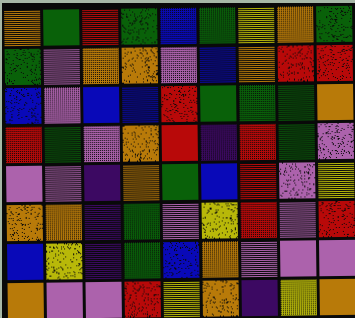[["orange", "green", "red", "green", "blue", "green", "yellow", "orange", "green"], ["green", "violet", "orange", "orange", "violet", "blue", "orange", "red", "red"], ["blue", "violet", "blue", "blue", "red", "green", "green", "green", "orange"], ["red", "green", "violet", "orange", "red", "indigo", "red", "green", "violet"], ["violet", "violet", "indigo", "orange", "green", "blue", "red", "violet", "yellow"], ["orange", "orange", "indigo", "green", "violet", "yellow", "red", "violet", "red"], ["blue", "yellow", "indigo", "green", "blue", "orange", "violet", "violet", "violet"], ["orange", "violet", "violet", "red", "yellow", "orange", "indigo", "yellow", "orange"]]